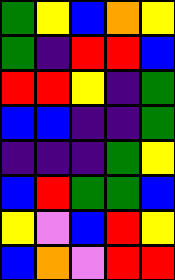[["green", "yellow", "blue", "orange", "yellow"], ["green", "indigo", "red", "red", "blue"], ["red", "red", "yellow", "indigo", "green"], ["blue", "blue", "indigo", "indigo", "green"], ["indigo", "indigo", "indigo", "green", "yellow"], ["blue", "red", "green", "green", "blue"], ["yellow", "violet", "blue", "red", "yellow"], ["blue", "orange", "violet", "red", "red"]]